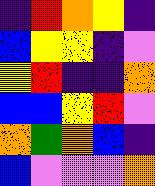[["indigo", "red", "orange", "yellow", "indigo"], ["blue", "yellow", "yellow", "indigo", "violet"], ["yellow", "red", "indigo", "indigo", "orange"], ["blue", "blue", "yellow", "red", "violet"], ["orange", "green", "orange", "blue", "indigo"], ["blue", "violet", "violet", "violet", "orange"]]